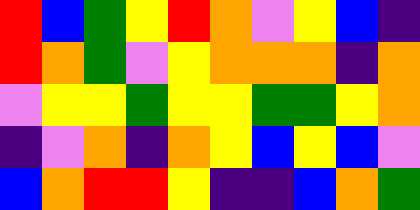[["red", "blue", "green", "yellow", "red", "orange", "violet", "yellow", "blue", "indigo"], ["red", "orange", "green", "violet", "yellow", "orange", "orange", "orange", "indigo", "orange"], ["violet", "yellow", "yellow", "green", "yellow", "yellow", "green", "green", "yellow", "orange"], ["indigo", "violet", "orange", "indigo", "orange", "yellow", "blue", "yellow", "blue", "violet"], ["blue", "orange", "red", "red", "yellow", "indigo", "indigo", "blue", "orange", "green"]]